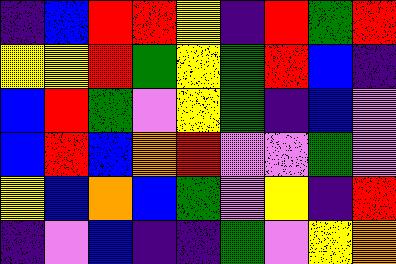[["indigo", "blue", "red", "red", "yellow", "indigo", "red", "green", "red"], ["yellow", "yellow", "red", "green", "yellow", "green", "red", "blue", "indigo"], ["blue", "red", "green", "violet", "yellow", "green", "indigo", "blue", "violet"], ["blue", "red", "blue", "orange", "red", "violet", "violet", "green", "violet"], ["yellow", "blue", "orange", "blue", "green", "violet", "yellow", "indigo", "red"], ["indigo", "violet", "blue", "indigo", "indigo", "green", "violet", "yellow", "orange"]]